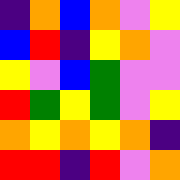[["indigo", "orange", "blue", "orange", "violet", "yellow"], ["blue", "red", "indigo", "yellow", "orange", "violet"], ["yellow", "violet", "blue", "green", "violet", "violet"], ["red", "green", "yellow", "green", "violet", "yellow"], ["orange", "yellow", "orange", "yellow", "orange", "indigo"], ["red", "red", "indigo", "red", "violet", "orange"]]